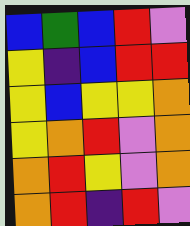[["blue", "green", "blue", "red", "violet"], ["yellow", "indigo", "blue", "red", "red"], ["yellow", "blue", "yellow", "yellow", "orange"], ["yellow", "orange", "red", "violet", "orange"], ["orange", "red", "yellow", "violet", "orange"], ["orange", "red", "indigo", "red", "violet"]]